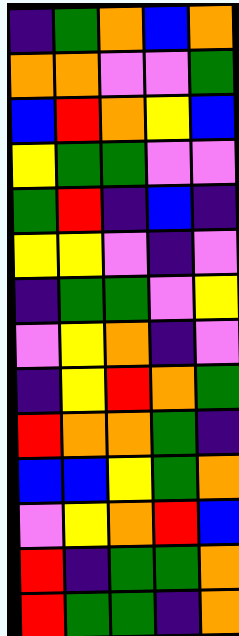[["indigo", "green", "orange", "blue", "orange"], ["orange", "orange", "violet", "violet", "green"], ["blue", "red", "orange", "yellow", "blue"], ["yellow", "green", "green", "violet", "violet"], ["green", "red", "indigo", "blue", "indigo"], ["yellow", "yellow", "violet", "indigo", "violet"], ["indigo", "green", "green", "violet", "yellow"], ["violet", "yellow", "orange", "indigo", "violet"], ["indigo", "yellow", "red", "orange", "green"], ["red", "orange", "orange", "green", "indigo"], ["blue", "blue", "yellow", "green", "orange"], ["violet", "yellow", "orange", "red", "blue"], ["red", "indigo", "green", "green", "orange"], ["red", "green", "green", "indigo", "orange"]]